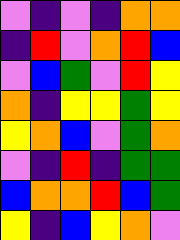[["violet", "indigo", "violet", "indigo", "orange", "orange"], ["indigo", "red", "violet", "orange", "red", "blue"], ["violet", "blue", "green", "violet", "red", "yellow"], ["orange", "indigo", "yellow", "yellow", "green", "yellow"], ["yellow", "orange", "blue", "violet", "green", "orange"], ["violet", "indigo", "red", "indigo", "green", "green"], ["blue", "orange", "orange", "red", "blue", "green"], ["yellow", "indigo", "blue", "yellow", "orange", "violet"]]